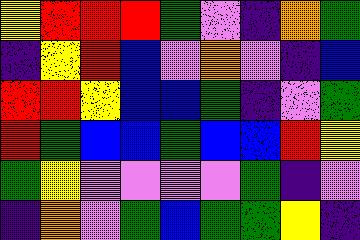[["yellow", "red", "red", "red", "green", "violet", "indigo", "orange", "green"], ["indigo", "yellow", "red", "blue", "violet", "orange", "violet", "indigo", "blue"], ["red", "red", "yellow", "blue", "blue", "green", "indigo", "violet", "green"], ["red", "green", "blue", "blue", "green", "blue", "blue", "red", "yellow"], ["green", "yellow", "violet", "violet", "violet", "violet", "green", "indigo", "violet"], ["indigo", "orange", "violet", "green", "blue", "green", "green", "yellow", "indigo"]]